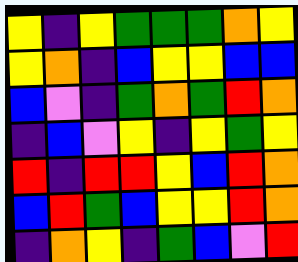[["yellow", "indigo", "yellow", "green", "green", "green", "orange", "yellow"], ["yellow", "orange", "indigo", "blue", "yellow", "yellow", "blue", "blue"], ["blue", "violet", "indigo", "green", "orange", "green", "red", "orange"], ["indigo", "blue", "violet", "yellow", "indigo", "yellow", "green", "yellow"], ["red", "indigo", "red", "red", "yellow", "blue", "red", "orange"], ["blue", "red", "green", "blue", "yellow", "yellow", "red", "orange"], ["indigo", "orange", "yellow", "indigo", "green", "blue", "violet", "red"]]